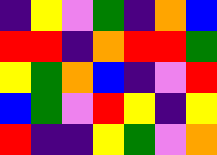[["indigo", "yellow", "violet", "green", "indigo", "orange", "blue"], ["red", "red", "indigo", "orange", "red", "red", "green"], ["yellow", "green", "orange", "blue", "indigo", "violet", "red"], ["blue", "green", "violet", "red", "yellow", "indigo", "yellow"], ["red", "indigo", "indigo", "yellow", "green", "violet", "orange"]]